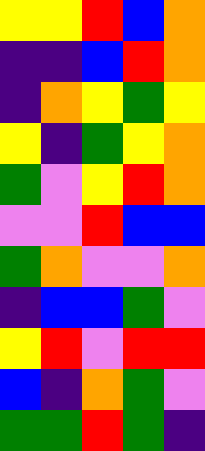[["yellow", "yellow", "red", "blue", "orange"], ["indigo", "indigo", "blue", "red", "orange"], ["indigo", "orange", "yellow", "green", "yellow"], ["yellow", "indigo", "green", "yellow", "orange"], ["green", "violet", "yellow", "red", "orange"], ["violet", "violet", "red", "blue", "blue"], ["green", "orange", "violet", "violet", "orange"], ["indigo", "blue", "blue", "green", "violet"], ["yellow", "red", "violet", "red", "red"], ["blue", "indigo", "orange", "green", "violet"], ["green", "green", "red", "green", "indigo"]]